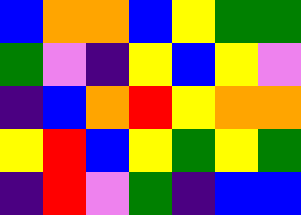[["blue", "orange", "orange", "blue", "yellow", "green", "green"], ["green", "violet", "indigo", "yellow", "blue", "yellow", "violet"], ["indigo", "blue", "orange", "red", "yellow", "orange", "orange"], ["yellow", "red", "blue", "yellow", "green", "yellow", "green"], ["indigo", "red", "violet", "green", "indigo", "blue", "blue"]]